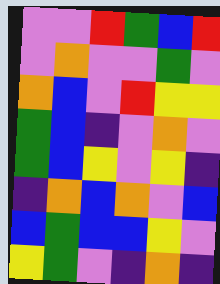[["violet", "violet", "red", "green", "blue", "red"], ["violet", "orange", "violet", "violet", "green", "violet"], ["orange", "blue", "violet", "red", "yellow", "yellow"], ["green", "blue", "indigo", "violet", "orange", "violet"], ["green", "blue", "yellow", "violet", "yellow", "indigo"], ["indigo", "orange", "blue", "orange", "violet", "blue"], ["blue", "green", "blue", "blue", "yellow", "violet"], ["yellow", "green", "violet", "indigo", "orange", "indigo"]]